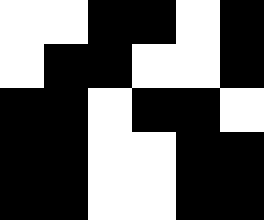[["white", "white", "black", "black", "white", "black"], ["white", "black", "black", "white", "white", "black"], ["black", "black", "white", "black", "black", "white"], ["black", "black", "white", "white", "black", "black"], ["black", "black", "white", "white", "black", "black"]]